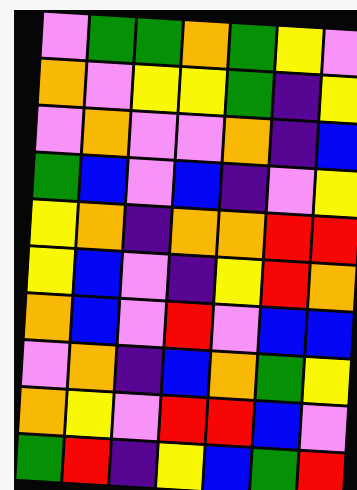[["violet", "green", "green", "orange", "green", "yellow", "violet"], ["orange", "violet", "yellow", "yellow", "green", "indigo", "yellow"], ["violet", "orange", "violet", "violet", "orange", "indigo", "blue"], ["green", "blue", "violet", "blue", "indigo", "violet", "yellow"], ["yellow", "orange", "indigo", "orange", "orange", "red", "red"], ["yellow", "blue", "violet", "indigo", "yellow", "red", "orange"], ["orange", "blue", "violet", "red", "violet", "blue", "blue"], ["violet", "orange", "indigo", "blue", "orange", "green", "yellow"], ["orange", "yellow", "violet", "red", "red", "blue", "violet"], ["green", "red", "indigo", "yellow", "blue", "green", "red"]]